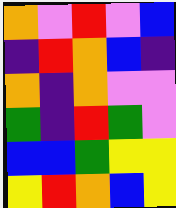[["orange", "violet", "red", "violet", "blue"], ["indigo", "red", "orange", "blue", "indigo"], ["orange", "indigo", "orange", "violet", "violet"], ["green", "indigo", "red", "green", "violet"], ["blue", "blue", "green", "yellow", "yellow"], ["yellow", "red", "orange", "blue", "yellow"]]